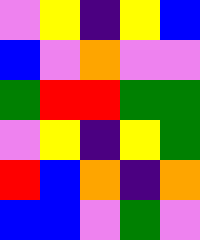[["violet", "yellow", "indigo", "yellow", "blue"], ["blue", "violet", "orange", "violet", "violet"], ["green", "red", "red", "green", "green"], ["violet", "yellow", "indigo", "yellow", "green"], ["red", "blue", "orange", "indigo", "orange"], ["blue", "blue", "violet", "green", "violet"]]